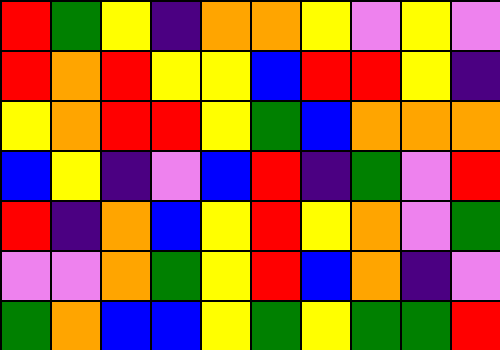[["red", "green", "yellow", "indigo", "orange", "orange", "yellow", "violet", "yellow", "violet"], ["red", "orange", "red", "yellow", "yellow", "blue", "red", "red", "yellow", "indigo"], ["yellow", "orange", "red", "red", "yellow", "green", "blue", "orange", "orange", "orange"], ["blue", "yellow", "indigo", "violet", "blue", "red", "indigo", "green", "violet", "red"], ["red", "indigo", "orange", "blue", "yellow", "red", "yellow", "orange", "violet", "green"], ["violet", "violet", "orange", "green", "yellow", "red", "blue", "orange", "indigo", "violet"], ["green", "orange", "blue", "blue", "yellow", "green", "yellow", "green", "green", "red"]]